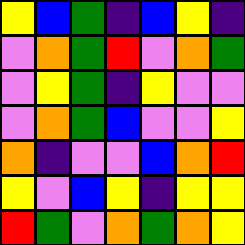[["yellow", "blue", "green", "indigo", "blue", "yellow", "indigo"], ["violet", "orange", "green", "red", "violet", "orange", "green"], ["violet", "yellow", "green", "indigo", "yellow", "violet", "violet"], ["violet", "orange", "green", "blue", "violet", "violet", "yellow"], ["orange", "indigo", "violet", "violet", "blue", "orange", "red"], ["yellow", "violet", "blue", "yellow", "indigo", "yellow", "yellow"], ["red", "green", "violet", "orange", "green", "orange", "yellow"]]